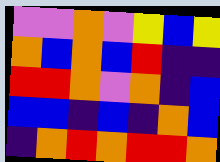[["violet", "violet", "orange", "violet", "yellow", "blue", "yellow"], ["orange", "blue", "orange", "blue", "red", "indigo", "indigo"], ["red", "red", "orange", "violet", "orange", "indigo", "blue"], ["blue", "blue", "indigo", "blue", "indigo", "orange", "blue"], ["indigo", "orange", "red", "orange", "red", "red", "orange"]]